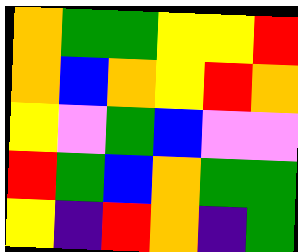[["orange", "green", "green", "yellow", "yellow", "red"], ["orange", "blue", "orange", "yellow", "red", "orange"], ["yellow", "violet", "green", "blue", "violet", "violet"], ["red", "green", "blue", "orange", "green", "green"], ["yellow", "indigo", "red", "orange", "indigo", "green"]]